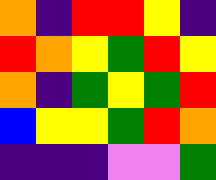[["orange", "indigo", "red", "red", "yellow", "indigo"], ["red", "orange", "yellow", "green", "red", "yellow"], ["orange", "indigo", "green", "yellow", "green", "red"], ["blue", "yellow", "yellow", "green", "red", "orange"], ["indigo", "indigo", "indigo", "violet", "violet", "green"]]